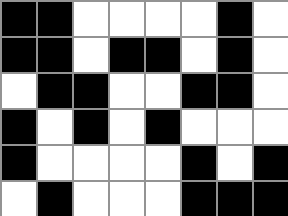[["black", "black", "white", "white", "white", "white", "black", "white"], ["black", "black", "white", "black", "black", "white", "black", "white"], ["white", "black", "black", "white", "white", "black", "black", "white"], ["black", "white", "black", "white", "black", "white", "white", "white"], ["black", "white", "white", "white", "white", "black", "white", "black"], ["white", "black", "white", "white", "white", "black", "black", "black"]]